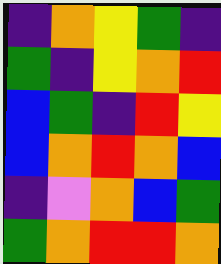[["indigo", "orange", "yellow", "green", "indigo"], ["green", "indigo", "yellow", "orange", "red"], ["blue", "green", "indigo", "red", "yellow"], ["blue", "orange", "red", "orange", "blue"], ["indigo", "violet", "orange", "blue", "green"], ["green", "orange", "red", "red", "orange"]]